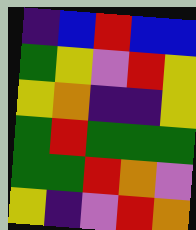[["indigo", "blue", "red", "blue", "blue"], ["green", "yellow", "violet", "red", "yellow"], ["yellow", "orange", "indigo", "indigo", "yellow"], ["green", "red", "green", "green", "green"], ["green", "green", "red", "orange", "violet"], ["yellow", "indigo", "violet", "red", "orange"]]